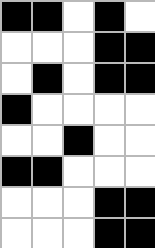[["black", "black", "white", "black", "white"], ["white", "white", "white", "black", "black"], ["white", "black", "white", "black", "black"], ["black", "white", "white", "white", "white"], ["white", "white", "black", "white", "white"], ["black", "black", "white", "white", "white"], ["white", "white", "white", "black", "black"], ["white", "white", "white", "black", "black"]]